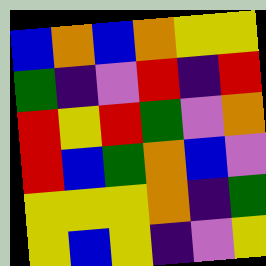[["blue", "orange", "blue", "orange", "yellow", "yellow"], ["green", "indigo", "violet", "red", "indigo", "red"], ["red", "yellow", "red", "green", "violet", "orange"], ["red", "blue", "green", "orange", "blue", "violet"], ["yellow", "yellow", "yellow", "orange", "indigo", "green"], ["yellow", "blue", "yellow", "indigo", "violet", "yellow"]]